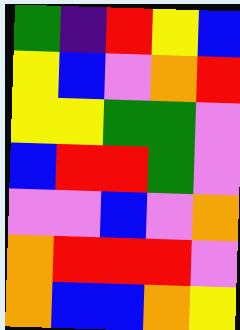[["green", "indigo", "red", "yellow", "blue"], ["yellow", "blue", "violet", "orange", "red"], ["yellow", "yellow", "green", "green", "violet"], ["blue", "red", "red", "green", "violet"], ["violet", "violet", "blue", "violet", "orange"], ["orange", "red", "red", "red", "violet"], ["orange", "blue", "blue", "orange", "yellow"]]